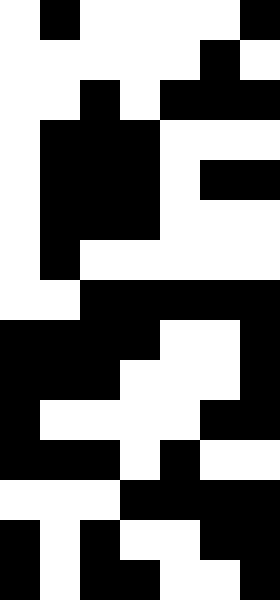[["white", "black", "white", "white", "white", "white", "black"], ["white", "white", "white", "white", "white", "black", "white"], ["white", "white", "black", "white", "black", "black", "black"], ["white", "black", "black", "black", "white", "white", "white"], ["white", "black", "black", "black", "white", "black", "black"], ["white", "black", "black", "black", "white", "white", "white"], ["white", "black", "white", "white", "white", "white", "white"], ["white", "white", "black", "black", "black", "black", "black"], ["black", "black", "black", "black", "white", "white", "black"], ["black", "black", "black", "white", "white", "white", "black"], ["black", "white", "white", "white", "white", "black", "black"], ["black", "black", "black", "white", "black", "white", "white"], ["white", "white", "white", "black", "black", "black", "black"], ["black", "white", "black", "white", "white", "black", "black"], ["black", "white", "black", "black", "white", "white", "black"]]